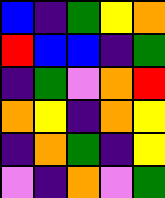[["blue", "indigo", "green", "yellow", "orange"], ["red", "blue", "blue", "indigo", "green"], ["indigo", "green", "violet", "orange", "red"], ["orange", "yellow", "indigo", "orange", "yellow"], ["indigo", "orange", "green", "indigo", "yellow"], ["violet", "indigo", "orange", "violet", "green"]]